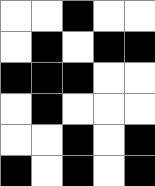[["white", "white", "black", "white", "white"], ["white", "black", "white", "black", "black"], ["black", "black", "black", "white", "white"], ["white", "black", "white", "white", "white"], ["white", "white", "black", "white", "black"], ["black", "white", "black", "white", "black"]]